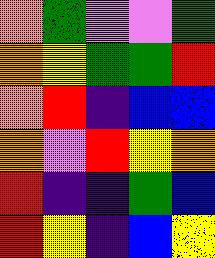[["orange", "green", "violet", "violet", "green"], ["orange", "yellow", "green", "green", "red"], ["orange", "red", "indigo", "blue", "blue"], ["orange", "violet", "red", "yellow", "orange"], ["red", "indigo", "indigo", "green", "blue"], ["red", "yellow", "indigo", "blue", "yellow"]]